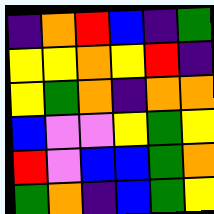[["indigo", "orange", "red", "blue", "indigo", "green"], ["yellow", "yellow", "orange", "yellow", "red", "indigo"], ["yellow", "green", "orange", "indigo", "orange", "orange"], ["blue", "violet", "violet", "yellow", "green", "yellow"], ["red", "violet", "blue", "blue", "green", "orange"], ["green", "orange", "indigo", "blue", "green", "yellow"]]